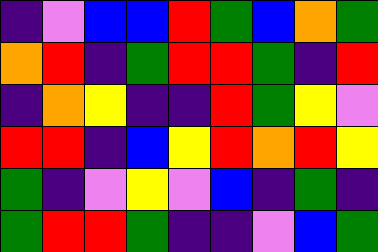[["indigo", "violet", "blue", "blue", "red", "green", "blue", "orange", "green"], ["orange", "red", "indigo", "green", "red", "red", "green", "indigo", "red"], ["indigo", "orange", "yellow", "indigo", "indigo", "red", "green", "yellow", "violet"], ["red", "red", "indigo", "blue", "yellow", "red", "orange", "red", "yellow"], ["green", "indigo", "violet", "yellow", "violet", "blue", "indigo", "green", "indigo"], ["green", "red", "red", "green", "indigo", "indigo", "violet", "blue", "green"]]